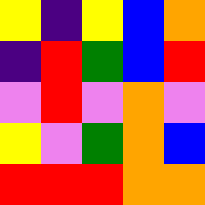[["yellow", "indigo", "yellow", "blue", "orange"], ["indigo", "red", "green", "blue", "red"], ["violet", "red", "violet", "orange", "violet"], ["yellow", "violet", "green", "orange", "blue"], ["red", "red", "red", "orange", "orange"]]